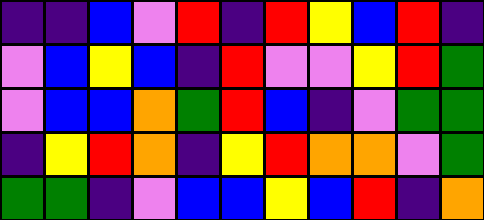[["indigo", "indigo", "blue", "violet", "red", "indigo", "red", "yellow", "blue", "red", "indigo"], ["violet", "blue", "yellow", "blue", "indigo", "red", "violet", "violet", "yellow", "red", "green"], ["violet", "blue", "blue", "orange", "green", "red", "blue", "indigo", "violet", "green", "green"], ["indigo", "yellow", "red", "orange", "indigo", "yellow", "red", "orange", "orange", "violet", "green"], ["green", "green", "indigo", "violet", "blue", "blue", "yellow", "blue", "red", "indigo", "orange"]]